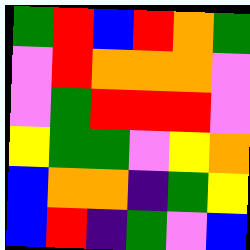[["green", "red", "blue", "red", "orange", "green"], ["violet", "red", "orange", "orange", "orange", "violet"], ["violet", "green", "red", "red", "red", "violet"], ["yellow", "green", "green", "violet", "yellow", "orange"], ["blue", "orange", "orange", "indigo", "green", "yellow"], ["blue", "red", "indigo", "green", "violet", "blue"]]